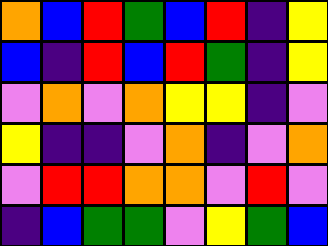[["orange", "blue", "red", "green", "blue", "red", "indigo", "yellow"], ["blue", "indigo", "red", "blue", "red", "green", "indigo", "yellow"], ["violet", "orange", "violet", "orange", "yellow", "yellow", "indigo", "violet"], ["yellow", "indigo", "indigo", "violet", "orange", "indigo", "violet", "orange"], ["violet", "red", "red", "orange", "orange", "violet", "red", "violet"], ["indigo", "blue", "green", "green", "violet", "yellow", "green", "blue"]]